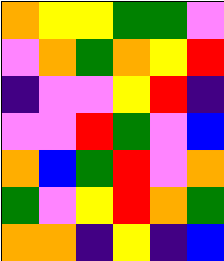[["orange", "yellow", "yellow", "green", "green", "violet"], ["violet", "orange", "green", "orange", "yellow", "red"], ["indigo", "violet", "violet", "yellow", "red", "indigo"], ["violet", "violet", "red", "green", "violet", "blue"], ["orange", "blue", "green", "red", "violet", "orange"], ["green", "violet", "yellow", "red", "orange", "green"], ["orange", "orange", "indigo", "yellow", "indigo", "blue"]]